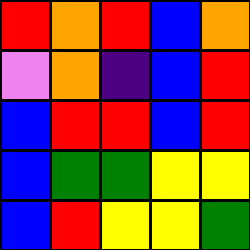[["red", "orange", "red", "blue", "orange"], ["violet", "orange", "indigo", "blue", "red"], ["blue", "red", "red", "blue", "red"], ["blue", "green", "green", "yellow", "yellow"], ["blue", "red", "yellow", "yellow", "green"]]